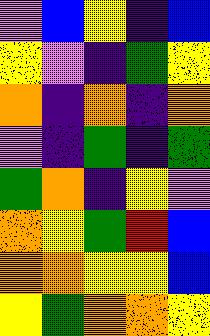[["violet", "blue", "yellow", "indigo", "blue"], ["yellow", "violet", "indigo", "green", "yellow"], ["orange", "indigo", "orange", "indigo", "orange"], ["violet", "indigo", "green", "indigo", "green"], ["green", "orange", "indigo", "yellow", "violet"], ["orange", "yellow", "green", "red", "blue"], ["orange", "orange", "yellow", "yellow", "blue"], ["yellow", "green", "orange", "orange", "yellow"]]